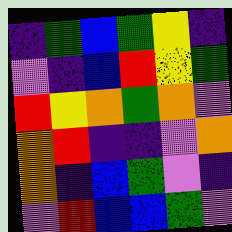[["indigo", "green", "blue", "green", "yellow", "indigo"], ["violet", "indigo", "blue", "red", "yellow", "green"], ["red", "yellow", "orange", "green", "orange", "violet"], ["orange", "red", "indigo", "indigo", "violet", "orange"], ["orange", "indigo", "blue", "green", "violet", "indigo"], ["violet", "red", "blue", "blue", "green", "violet"]]